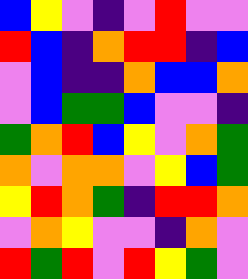[["blue", "yellow", "violet", "indigo", "violet", "red", "violet", "violet"], ["red", "blue", "indigo", "orange", "red", "red", "indigo", "blue"], ["violet", "blue", "indigo", "indigo", "orange", "blue", "blue", "orange"], ["violet", "blue", "green", "green", "blue", "violet", "violet", "indigo"], ["green", "orange", "red", "blue", "yellow", "violet", "orange", "green"], ["orange", "violet", "orange", "orange", "violet", "yellow", "blue", "green"], ["yellow", "red", "orange", "green", "indigo", "red", "red", "orange"], ["violet", "orange", "yellow", "violet", "violet", "indigo", "orange", "violet"], ["red", "green", "red", "violet", "red", "yellow", "green", "violet"]]